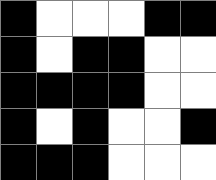[["black", "white", "white", "white", "black", "black"], ["black", "white", "black", "black", "white", "white"], ["black", "black", "black", "black", "white", "white"], ["black", "white", "black", "white", "white", "black"], ["black", "black", "black", "white", "white", "white"]]